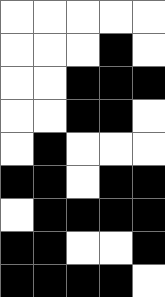[["white", "white", "white", "white", "white"], ["white", "white", "white", "black", "white"], ["white", "white", "black", "black", "black"], ["white", "white", "black", "black", "white"], ["white", "black", "white", "white", "white"], ["black", "black", "white", "black", "black"], ["white", "black", "black", "black", "black"], ["black", "black", "white", "white", "black"], ["black", "black", "black", "black", "white"]]